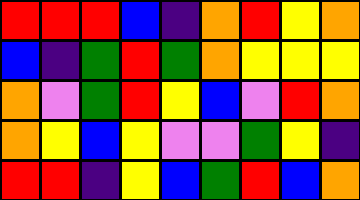[["red", "red", "red", "blue", "indigo", "orange", "red", "yellow", "orange"], ["blue", "indigo", "green", "red", "green", "orange", "yellow", "yellow", "yellow"], ["orange", "violet", "green", "red", "yellow", "blue", "violet", "red", "orange"], ["orange", "yellow", "blue", "yellow", "violet", "violet", "green", "yellow", "indigo"], ["red", "red", "indigo", "yellow", "blue", "green", "red", "blue", "orange"]]